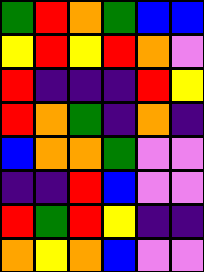[["green", "red", "orange", "green", "blue", "blue"], ["yellow", "red", "yellow", "red", "orange", "violet"], ["red", "indigo", "indigo", "indigo", "red", "yellow"], ["red", "orange", "green", "indigo", "orange", "indigo"], ["blue", "orange", "orange", "green", "violet", "violet"], ["indigo", "indigo", "red", "blue", "violet", "violet"], ["red", "green", "red", "yellow", "indigo", "indigo"], ["orange", "yellow", "orange", "blue", "violet", "violet"]]